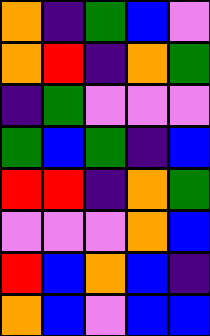[["orange", "indigo", "green", "blue", "violet"], ["orange", "red", "indigo", "orange", "green"], ["indigo", "green", "violet", "violet", "violet"], ["green", "blue", "green", "indigo", "blue"], ["red", "red", "indigo", "orange", "green"], ["violet", "violet", "violet", "orange", "blue"], ["red", "blue", "orange", "blue", "indigo"], ["orange", "blue", "violet", "blue", "blue"]]